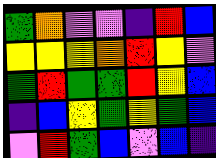[["green", "orange", "violet", "violet", "indigo", "red", "blue"], ["yellow", "yellow", "yellow", "orange", "red", "yellow", "violet"], ["green", "red", "green", "green", "red", "yellow", "blue"], ["indigo", "blue", "yellow", "green", "yellow", "green", "blue"], ["violet", "red", "green", "blue", "violet", "blue", "indigo"]]